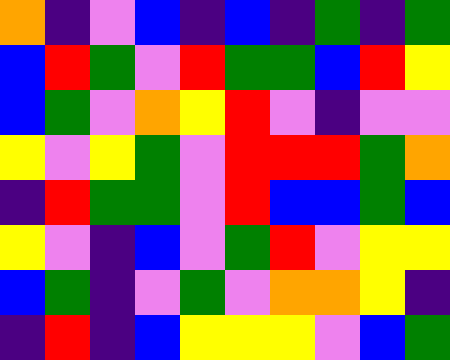[["orange", "indigo", "violet", "blue", "indigo", "blue", "indigo", "green", "indigo", "green"], ["blue", "red", "green", "violet", "red", "green", "green", "blue", "red", "yellow"], ["blue", "green", "violet", "orange", "yellow", "red", "violet", "indigo", "violet", "violet"], ["yellow", "violet", "yellow", "green", "violet", "red", "red", "red", "green", "orange"], ["indigo", "red", "green", "green", "violet", "red", "blue", "blue", "green", "blue"], ["yellow", "violet", "indigo", "blue", "violet", "green", "red", "violet", "yellow", "yellow"], ["blue", "green", "indigo", "violet", "green", "violet", "orange", "orange", "yellow", "indigo"], ["indigo", "red", "indigo", "blue", "yellow", "yellow", "yellow", "violet", "blue", "green"]]